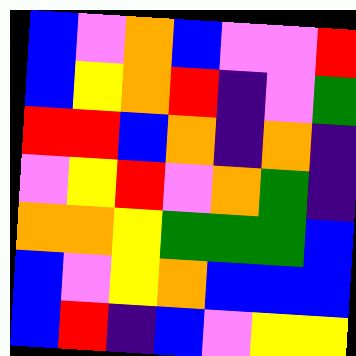[["blue", "violet", "orange", "blue", "violet", "violet", "red"], ["blue", "yellow", "orange", "red", "indigo", "violet", "green"], ["red", "red", "blue", "orange", "indigo", "orange", "indigo"], ["violet", "yellow", "red", "violet", "orange", "green", "indigo"], ["orange", "orange", "yellow", "green", "green", "green", "blue"], ["blue", "violet", "yellow", "orange", "blue", "blue", "blue"], ["blue", "red", "indigo", "blue", "violet", "yellow", "yellow"]]